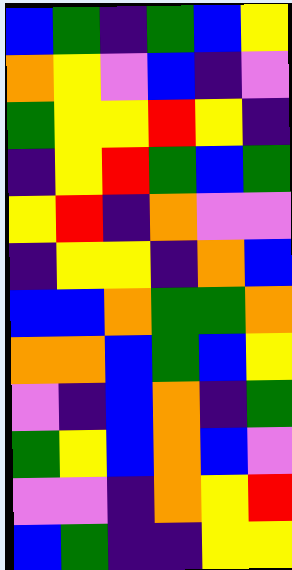[["blue", "green", "indigo", "green", "blue", "yellow"], ["orange", "yellow", "violet", "blue", "indigo", "violet"], ["green", "yellow", "yellow", "red", "yellow", "indigo"], ["indigo", "yellow", "red", "green", "blue", "green"], ["yellow", "red", "indigo", "orange", "violet", "violet"], ["indigo", "yellow", "yellow", "indigo", "orange", "blue"], ["blue", "blue", "orange", "green", "green", "orange"], ["orange", "orange", "blue", "green", "blue", "yellow"], ["violet", "indigo", "blue", "orange", "indigo", "green"], ["green", "yellow", "blue", "orange", "blue", "violet"], ["violet", "violet", "indigo", "orange", "yellow", "red"], ["blue", "green", "indigo", "indigo", "yellow", "yellow"]]